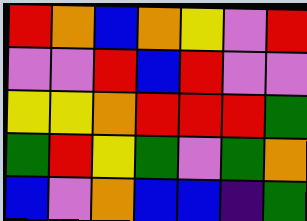[["red", "orange", "blue", "orange", "yellow", "violet", "red"], ["violet", "violet", "red", "blue", "red", "violet", "violet"], ["yellow", "yellow", "orange", "red", "red", "red", "green"], ["green", "red", "yellow", "green", "violet", "green", "orange"], ["blue", "violet", "orange", "blue", "blue", "indigo", "green"]]